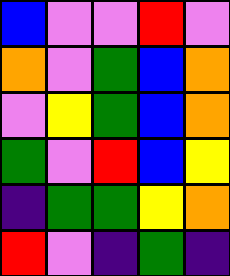[["blue", "violet", "violet", "red", "violet"], ["orange", "violet", "green", "blue", "orange"], ["violet", "yellow", "green", "blue", "orange"], ["green", "violet", "red", "blue", "yellow"], ["indigo", "green", "green", "yellow", "orange"], ["red", "violet", "indigo", "green", "indigo"]]